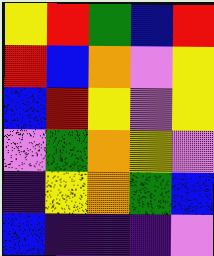[["yellow", "red", "green", "blue", "red"], ["red", "blue", "orange", "violet", "yellow"], ["blue", "red", "yellow", "violet", "yellow"], ["violet", "green", "orange", "yellow", "violet"], ["indigo", "yellow", "orange", "green", "blue"], ["blue", "indigo", "indigo", "indigo", "violet"]]